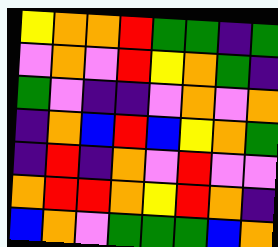[["yellow", "orange", "orange", "red", "green", "green", "indigo", "green"], ["violet", "orange", "violet", "red", "yellow", "orange", "green", "indigo"], ["green", "violet", "indigo", "indigo", "violet", "orange", "violet", "orange"], ["indigo", "orange", "blue", "red", "blue", "yellow", "orange", "green"], ["indigo", "red", "indigo", "orange", "violet", "red", "violet", "violet"], ["orange", "red", "red", "orange", "yellow", "red", "orange", "indigo"], ["blue", "orange", "violet", "green", "green", "green", "blue", "orange"]]